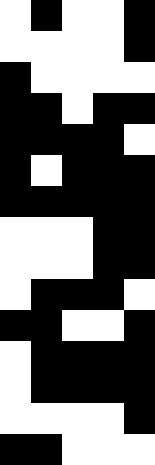[["white", "black", "white", "white", "black"], ["white", "white", "white", "white", "black"], ["black", "white", "white", "white", "white"], ["black", "black", "white", "black", "black"], ["black", "black", "black", "black", "white"], ["black", "white", "black", "black", "black"], ["black", "black", "black", "black", "black"], ["white", "white", "white", "black", "black"], ["white", "white", "white", "black", "black"], ["white", "black", "black", "black", "white"], ["black", "black", "white", "white", "black"], ["white", "black", "black", "black", "black"], ["white", "black", "black", "black", "black"], ["white", "white", "white", "white", "black"], ["black", "black", "white", "white", "white"]]